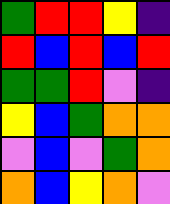[["green", "red", "red", "yellow", "indigo"], ["red", "blue", "red", "blue", "red"], ["green", "green", "red", "violet", "indigo"], ["yellow", "blue", "green", "orange", "orange"], ["violet", "blue", "violet", "green", "orange"], ["orange", "blue", "yellow", "orange", "violet"]]